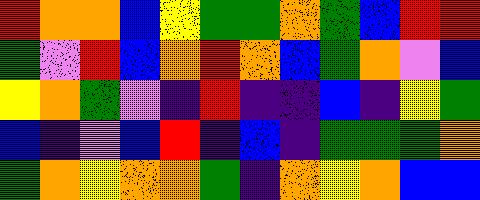[["red", "orange", "orange", "blue", "yellow", "green", "green", "orange", "green", "blue", "red", "red"], ["green", "violet", "red", "blue", "orange", "red", "orange", "blue", "green", "orange", "violet", "blue"], ["yellow", "orange", "green", "violet", "indigo", "red", "indigo", "indigo", "blue", "indigo", "yellow", "green"], ["blue", "indigo", "violet", "blue", "red", "indigo", "blue", "indigo", "green", "green", "green", "orange"], ["green", "orange", "yellow", "orange", "orange", "green", "indigo", "orange", "yellow", "orange", "blue", "blue"]]